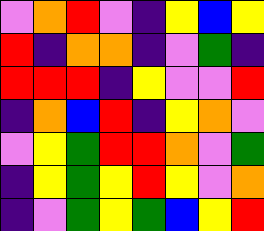[["violet", "orange", "red", "violet", "indigo", "yellow", "blue", "yellow"], ["red", "indigo", "orange", "orange", "indigo", "violet", "green", "indigo"], ["red", "red", "red", "indigo", "yellow", "violet", "violet", "red"], ["indigo", "orange", "blue", "red", "indigo", "yellow", "orange", "violet"], ["violet", "yellow", "green", "red", "red", "orange", "violet", "green"], ["indigo", "yellow", "green", "yellow", "red", "yellow", "violet", "orange"], ["indigo", "violet", "green", "yellow", "green", "blue", "yellow", "red"]]